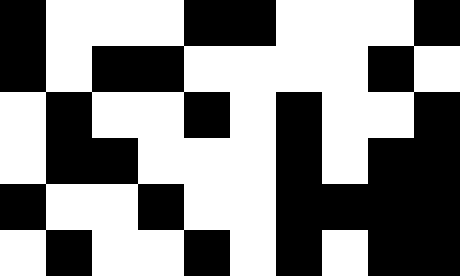[["black", "white", "white", "white", "black", "black", "white", "white", "white", "black"], ["black", "white", "black", "black", "white", "white", "white", "white", "black", "white"], ["white", "black", "white", "white", "black", "white", "black", "white", "white", "black"], ["white", "black", "black", "white", "white", "white", "black", "white", "black", "black"], ["black", "white", "white", "black", "white", "white", "black", "black", "black", "black"], ["white", "black", "white", "white", "black", "white", "black", "white", "black", "black"]]